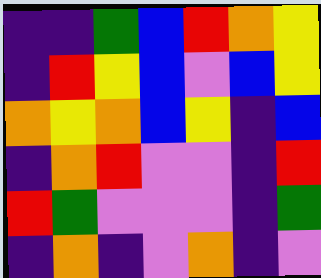[["indigo", "indigo", "green", "blue", "red", "orange", "yellow"], ["indigo", "red", "yellow", "blue", "violet", "blue", "yellow"], ["orange", "yellow", "orange", "blue", "yellow", "indigo", "blue"], ["indigo", "orange", "red", "violet", "violet", "indigo", "red"], ["red", "green", "violet", "violet", "violet", "indigo", "green"], ["indigo", "orange", "indigo", "violet", "orange", "indigo", "violet"]]